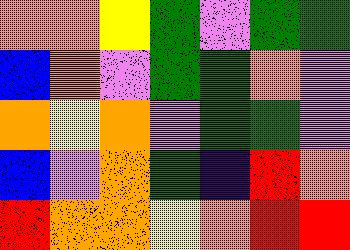[["orange", "orange", "yellow", "green", "violet", "green", "green"], ["blue", "orange", "violet", "green", "green", "orange", "violet"], ["orange", "yellow", "orange", "violet", "green", "green", "violet"], ["blue", "violet", "orange", "green", "indigo", "red", "orange"], ["red", "orange", "orange", "yellow", "orange", "red", "red"]]